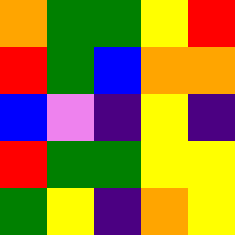[["orange", "green", "green", "yellow", "red"], ["red", "green", "blue", "orange", "orange"], ["blue", "violet", "indigo", "yellow", "indigo"], ["red", "green", "green", "yellow", "yellow"], ["green", "yellow", "indigo", "orange", "yellow"]]